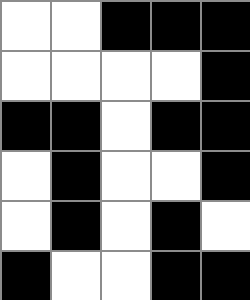[["white", "white", "black", "black", "black"], ["white", "white", "white", "white", "black"], ["black", "black", "white", "black", "black"], ["white", "black", "white", "white", "black"], ["white", "black", "white", "black", "white"], ["black", "white", "white", "black", "black"]]